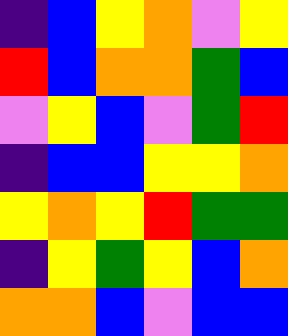[["indigo", "blue", "yellow", "orange", "violet", "yellow"], ["red", "blue", "orange", "orange", "green", "blue"], ["violet", "yellow", "blue", "violet", "green", "red"], ["indigo", "blue", "blue", "yellow", "yellow", "orange"], ["yellow", "orange", "yellow", "red", "green", "green"], ["indigo", "yellow", "green", "yellow", "blue", "orange"], ["orange", "orange", "blue", "violet", "blue", "blue"]]